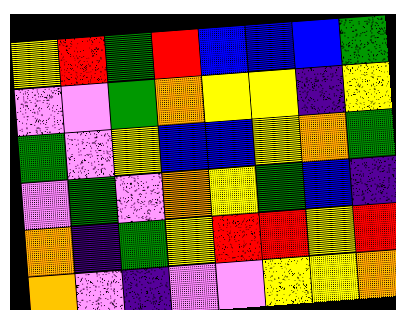[["yellow", "red", "green", "red", "blue", "blue", "blue", "green"], ["violet", "violet", "green", "orange", "yellow", "yellow", "indigo", "yellow"], ["green", "violet", "yellow", "blue", "blue", "yellow", "orange", "green"], ["violet", "green", "violet", "orange", "yellow", "green", "blue", "indigo"], ["orange", "indigo", "green", "yellow", "red", "red", "yellow", "red"], ["orange", "violet", "indigo", "violet", "violet", "yellow", "yellow", "orange"]]